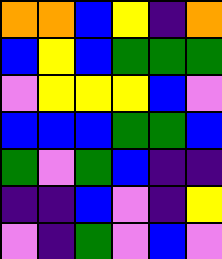[["orange", "orange", "blue", "yellow", "indigo", "orange"], ["blue", "yellow", "blue", "green", "green", "green"], ["violet", "yellow", "yellow", "yellow", "blue", "violet"], ["blue", "blue", "blue", "green", "green", "blue"], ["green", "violet", "green", "blue", "indigo", "indigo"], ["indigo", "indigo", "blue", "violet", "indigo", "yellow"], ["violet", "indigo", "green", "violet", "blue", "violet"]]